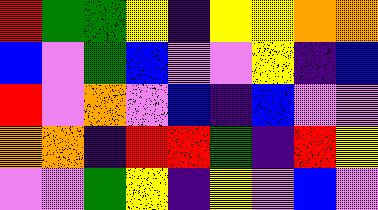[["red", "green", "green", "yellow", "indigo", "yellow", "yellow", "orange", "orange"], ["blue", "violet", "green", "blue", "violet", "violet", "yellow", "indigo", "blue"], ["red", "violet", "orange", "violet", "blue", "indigo", "blue", "violet", "violet"], ["orange", "orange", "indigo", "red", "red", "green", "indigo", "red", "yellow"], ["violet", "violet", "green", "yellow", "indigo", "yellow", "violet", "blue", "violet"]]